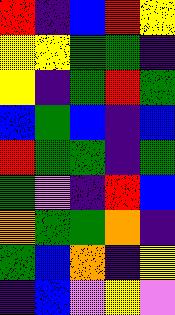[["red", "indigo", "blue", "red", "yellow"], ["yellow", "yellow", "green", "green", "indigo"], ["yellow", "indigo", "green", "red", "green"], ["blue", "green", "blue", "indigo", "blue"], ["red", "green", "green", "indigo", "green"], ["green", "violet", "indigo", "red", "blue"], ["orange", "green", "green", "orange", "indigo"], ["green", "blue", "orange", "indigo", "yellow"], ["indigo", "blue", "violet", "yellow", "violet"]]